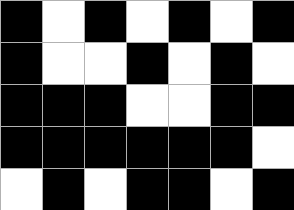[["black", "white", "black", "white", "black", "white", "black"], ["black", "white", "white", "black", "white", "black", "white"], ["black", "black", "black", "white", "white", "black", "black"], ["black", "black", "black", "black", "black", "black", "white"], ["white", "black", "white", "black", "black", "white", "black"]]